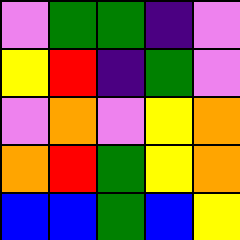[["violet", "green", "green", "indigo", "violet"], ["yellow", "red", "indigo", "green", "violet"], ["violet", "orange", "violet", "yellow", "orange"], ["orange", "red", "green", "yellow", "orange"], ["blue", "blue", "green", "blue", "yellow"]]